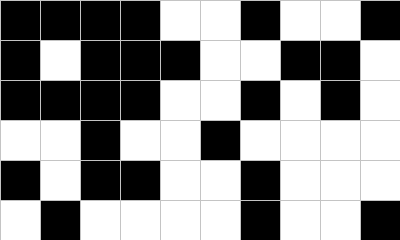[["black", "black", "black", "black", "white", "white", "black", "white", "white", "black"], ["black", "white", "black", "black", "black", "white", "white", "black", "black", "white"], ["black", "black", "black", "black", "white", "white", "black", "white", "black", "white"], ["white", "white", "black", "white", "white", "black", "white", "white", "white", "white"], ["black", "white", "black", "black", "white", "white", "black", "white", "white", "white"], ["white", "black", "white", "white", "white", "white", "black", "white", "white", "black"]]